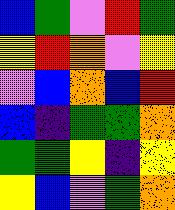[["blue", "green", "violet", "red", "green"], ["yellow", "red", "orange", "violet", "yellow"], ["violet", "blue", "orange", "blue", "red"], ["blue", "indigo", "green", "green", "orange"], ["green", "green", "yellow", "indigo", "yellow"], ["yellow", "blue", "violet", "green", "orange"]]